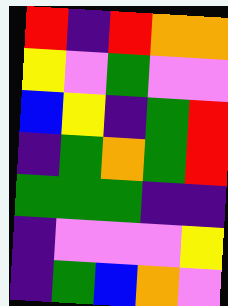[["red", "indigo", "red", "orange", "orange"], ["yellow", "violet", "green", "violet", "violet"], ["blue", "yellow", "indigo", "green", "red"], ["indigo", "green", "orange", "green", "red"], ["green", "green", "green", "indigo", "indigo"], ["indigo", "violet", "violet", "violet", "yellow"], ["indigo", "green", "blue", "orange", "violet"]]